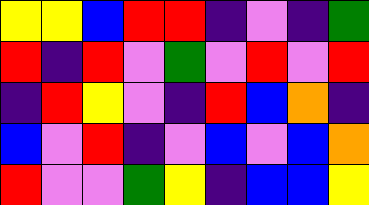[["yellow", "yellow", "blue", "red", "red", "indigo", "violet", "indigo", "green"], ["red", "indigo", "red", "violet", "green", "violet", "red", "violet", "red"], ["indigo", "red", "yellow", "violet", "indigo", "red", "blue", "orange", "indigo"], ["blue", "violet", "red", "indigo", "violet", "blue", "violet", "blue", "orange"], ["red", "violet", "violet", "green", "yellow", "indigo", "blue", "blue", "yellow"]]